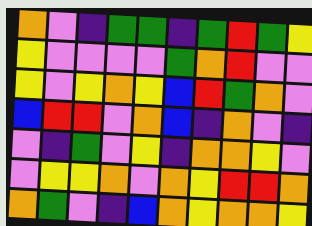[["orange", "violet", "indigo", "green", "green", "indigo", "green", "red", "green", "yellow"], ["yellow", "violet", "violet", "violet", "violet", "green", "orange", "red", "violet", "violet"], ["yellow", "violet", "yellow", "orange", "yellow", "blue", "red", "green", "orange", "violet"], ["blue", "red", "red", "violet", "orange", "blue", "indigo", "orange", "violet", "indigo"], ["violet", "indigo", "green", "violet", "yellow", "indigo", "orange", "orange", "yellow", "violet"], ["violet", "yellow", "yellow", "orange", "violet", "orange", "yellow", "red", "red", "orange"], ["orange", "green", "violet", "indigo", "blue", "orange", "yellow", "orange", "orange", "yellow"]]